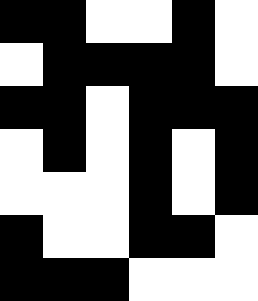[["black", "black", "white", "white", "black", "white"], ["white", "black", "black", "black", "black", "white"], ["black", "black", "white", "black", "black", "black"], ["white", "black", "white", "black", "white", "black"], ["white", "white", "white", "black", "white", "black"], ["black", "white", "white", "black", "black", "white"], ["black", "black", "black", "white", "white", "white"]]